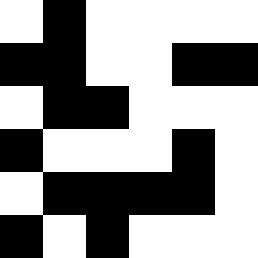[["white", "black", "white", "white", "white", "white"], ["black", "black", "white", "white", "black", "black"], ["white", "black", "black", "white", "white", "white"], ["black", "white", "white", "white", "black", "white"], ["white", "black", "black", "black", "black", "white"], ["black", "white", "black", "white", "white", "white"]]